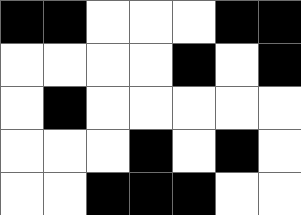[["black", "black", "white", "white", "white", "black", "black"], ["white", "white", "white", "white", "black", "white", "black"], ["white", "black", "white", "white", "white", "white", "white"], ["white", "white", "white", "black", "white", "black", "white"], ["white", "white", "black", "black", "black", "white", "white"]]